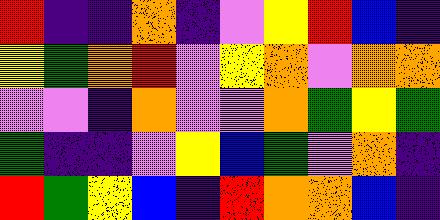[["red", "indigo", "indigo", "orange", "indigo", "violet", "yellow", "red", "blue", "indigo"], ["yellow", "green", "orange", "red", "violet", "yellow", "orange", "violet", "orange", "orange"], ["violet", "violet", "indigo", "orange", "violet", "violet", "orange", "green", "yellow", "green"], ["green", "indigo", "indigo", "violet", "yellow", "blue", "green", "violet", "orange", "indigo"], ["red", "green", "yellow", "blue", "indigo", "red", "orange", "orange", "blue", "indigo"]]